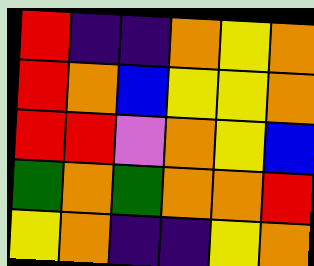[["red", "indigo", "indigo", "orange", "yellow", "orange"], ["red", "orange", "blue", "yellow", "yellow", "orange"], ["red", "red", "violet", "orange", "yellow", "blue"], ["green", "orange", "green", "orange", "orange", "red"], ["yellow", "orange", "indigo", "indigo", "yellow", "orange"]]